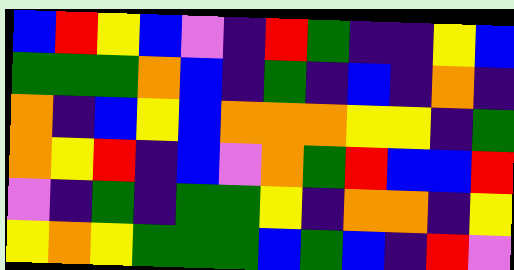[["blue", "red", "yellow", "blue", "violet", "indigo", "red", "green", "indigo", "indigo", "yellow", "blue"], ["green", "green", "green", "orange", "blue", "indigo", "green", "indigo", "blue", "indigo", "orange", "indigo"], ["orange", "indigo", "blue", "yellow", "blue", "orange", "orange", "orange", "yellow", "yellow", "indigo", "green"], ["orange", "yellow", "red", "indigo", "blue", "violet", "orange", "green", "red", "blue", "blue", "red"], ["violet", "indigo", "green", "indigo", "green", "green", "yellow", "indigo", "orange", "orange", "indigo", "yellow"], ["yellow", "orange", "yellow", "green", "green", "green", "blue", "green", "blue", "indigo", "red", "violet"]]